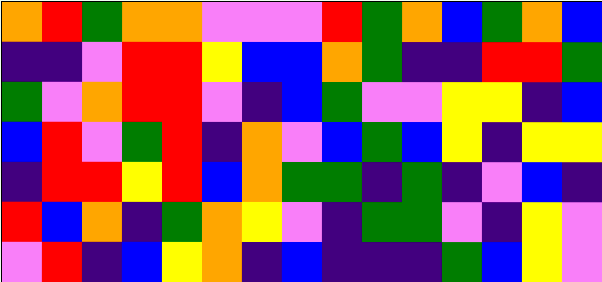[["orange", "red", "green", "orange", "orange", "violet", "violet", "violet", "red", "green", "orange", "blue", "green", "orange", "blue"], ["indigo", "indigo", "violet", "red", "red", "yellow", "blue", "blue", "orange", "green", "indigo", "indigo", "red", "red", "green"], ["green", "violet", "orange", "red", "red", "violet", "indigo", "blue", "green", "violet", "violet", "yellow", "yellow", "indigo", "blue"], ["blue", "red", "violet", "green", "red", "indigo", "orange", "violet", "blue", "green", "blue", "yellow", "indigo", "yellow", "yellow"], ["indigo", "red", "red", "yellow", "red", "blue", "orange", "green", "green", "indigo", "green", "indigo", "violet", "blue", "indigo"], ["red", "blue", "orange", "indigo", "green", "orange", "yellow", "violet", "indigo", "green", "green", "violet", "indigo", "yellow", "violet"], ["violet", "red", "indigo", "blue", "yellow", "orange", "indigo", "blue", "indigo", "indigo", "indigo", "green", "blue", "yellow", "violet"]]